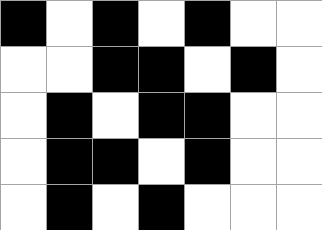[["black", "white", "black", "white", "black", "white", "white"], ["white", "white", "black", "black", "white", "black", "white"], ["white", "black", "white", "black", "black", "white", "white"], ["white", "black", "black", "white", "black", "white", "white"], ["white", "black", "white", "black", "white", "white", "white"]]